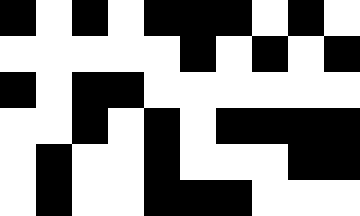[["black", "white", "black", "white", "black", "black", "black", "white", "black", "white"], ["white", "white", "white", "white", "white", "black", "white", "black", "white", "black"], ["black", "white", "black", "black", "white", "white", "white", "white", "white", "white"], ["white", "white", "black", "white", "black", "white", "black", "black", "black", "black"], ["white", "black", "white", "white", "black", "white", "white", "white", "black", "black"], ["white", "black", "white", "white", "black", "black", "black", "white", "white", "white"]]